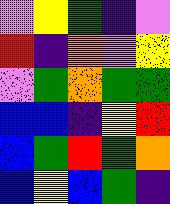[["violet", "yellow", "green", "indigo", "violet"], ["red", "indigo", "orange", "violet", "yellow"], ["violet", "green", "orange", "green", "green"], ["blue", "blue", "indigo", "yellow", "red"], ["blue", "green", "red", "green", "orange"], ["blue", "yellow", "blue", "green", "indigo"]]